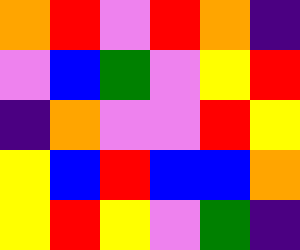[["orange", "red", "violet", "red", "orange", "indigo"], ["violet", "blue", "green", "violet", "yellow", "red"], ["indigo", "orange", "violet", "violet", "red", "yellow"], ["yellow", "blue", "red", "blue", "blue", "orange"], ["yellow", "red", "yellow", "violet", "green", "indigo"]]